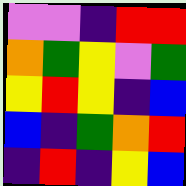[["violet", "violet", "indigo", "red", "red"], ["orange", "green", "yellow", "violet", "green"], ["yellow", "red", "yellow", "indigo", "blue"], ["blue", "indigo", "green", "orange", "red"], ["indigo", "red", "indigo", "yellow", "blue"]]